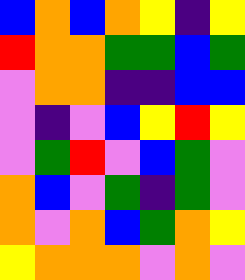[["blue", "orange", "blue", "orange", "yellow", "indigo", "yellow"], ["red", "orange", "orange", "green", "green", "blue", "green"], ["violet", "orange", "orange", "indigo", "indigo", "blue", "blue"], ["violet", "indigo", "violet", "blue", "yellow", "red", "yellow"], ["violet", "green", "red", "violet", "blue", "green", "violet"], ["orange", "blue", "violet", "green", "indigo", "green", "violet"], ["orange", "violet", "orange", "blue", "green", "orange", "yellow"], ["yellow", "orange", "orange", "orange", "violet", "orange", "violet"]]